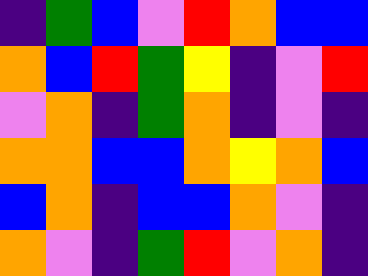[["indigo", "green", "blue", "violet", "red", "orange", "blue", "blue"], ["orange", "blue", "red", "green", "yellow", "indigo", "violet", "red"], ["violet", "orange", "indigo", "green", "orange", "indigo", "violet", "indigo"], ["orange", "orange", "blue", "blue", "orange", "yellow", "orange", "blue"], ["blue", "orange", "indigo", "blue", "blue", "orange", "violet", "indigo"], ["orange", "violet", "indigo", "green", "red", "violet", "orange", "indigo"]]